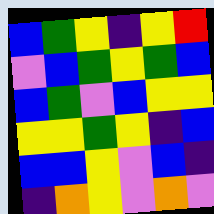[["blue", "green", "yellow", "indigo", "yellow", "red"], ["violet", "blue", "green", "yellow", "green", "blue"], ["blue", "green", "violet", "blue", "yellow", "yellow"], ["yellow", "yellow", "green", "yellow", "indigo", "blue"], ["blue", "blue", "yellow", "violet", "blue", "indigo"], ["indigo", "orange", "yellow", "violet", "orange", "violet"]]